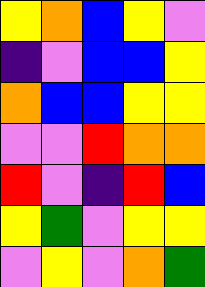[["yellow", "orange", "blue", "yellow", "violet"], ["indigo", "violet", "blue", "blue", "yellow"], ["orange", "blue", "blue", "yellow", "yellow"], ["violet", "violet", "red", "orange", "orange"], ["red", "violet", "indigo", "red", "blue"], ["yellow", "green", "violet", "yellow", "yellow"], ["violet", "yellow", "violet", "orange", "green"]]